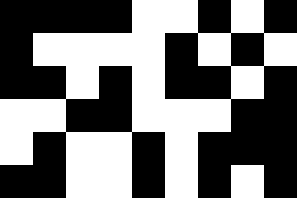[["black", "black", "black", "black", "white", "white", "black", "white", "black"], ["black", "white", "white", "white", "white", "black", "white", "black", "white"], ["black", "black", "white", "black", "white", "black", "black", "white", "black"], ["white", "white", "black", "black", "white", "white", "white", "black", "black"], ["white", "black", "white", "white", "black", "white", "black", "black", "black"], ["black", "black", "white", "white", "black", "white", "black", "white", "black"]]